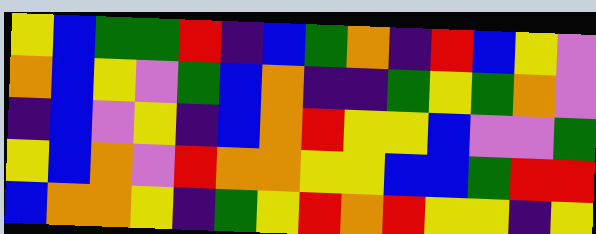[["yellow", "blue", "green", "green", "red", "indigo", "blue", "green", "orange", "indigo", "red", "blue", "yellow", "violet"], ["orange", "blue", "yellow", "violet", "green", "blue", "orange", "indigo", "indigo", "green", "yellow", "green", "orange", "violet"], ["indigo", "blue", "violet", "yellow", "indigo", "blue", "orange", "red", "yellow", "yellow", "blue", "violet", "violet", "green"], ["yellow", "blue", "orange", "violet", "red", "orange", "orange", "yellow", "yellow", "blue", "blue", "green", "red", "red"], ["blue", "orange", "orange", "yellow", "indigo", "green", "yellow", "red", "orange", "red", "yellow", "yellow", "indigo", "yellow"]]